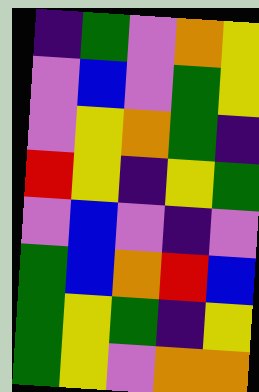[["indigo", "green", "violet", "orange", "yellow"], ["violet", "blue", "violet", "green", "yellow"], ["violet", "yellow", "orange", "green", "indigo"], ["red", "yellow", "indigo", "yellow", "green"], ["violet", "blue", "violet", "indigo", "violet"], ["green", "blue", "orange", "red", "blue"], ["green", "yellow", "green", "indigo", "yellow"], ["green", "yellow", "violet", "orange", "orange"]]